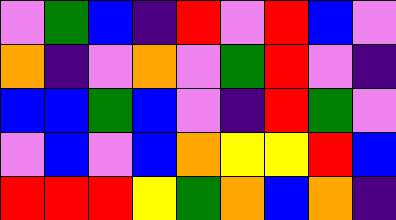[["violet", "green", "blue", "indigo", "red", "violet", "red", "blue", "violet"], ["orange", "indigo", "violet", "orange", "violet", "green", "red", "violet", "indigo"], ["blue", "blue", "green", "blue", "violet", "indigo", "red", "green", "violet"], ["violet", "blue", "violet", "blue", "orange", "yellow", "yellow", "red", "blue"], ["red", "red", "red", "yellow", "green", "orange", "blue", "orange", "indigo"]]